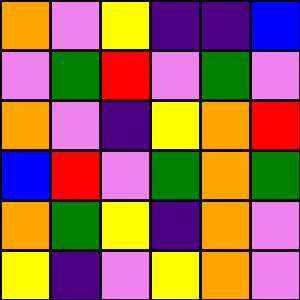[["orange", "violet", "yellow", "indigo", "indigo", "blue"], ["violet", "green", "red", "violet", "green", "violet"], ["orange", "violet", "indigo", "yellow", "orange", "red"], ["blue", "red", "violet", "green", "orange", "green"], ["orange", "green", "yellow", "indigo", "orange", "violet"], ["yellow", "indigo", "violet", "yellow", "orange", "violet"]]